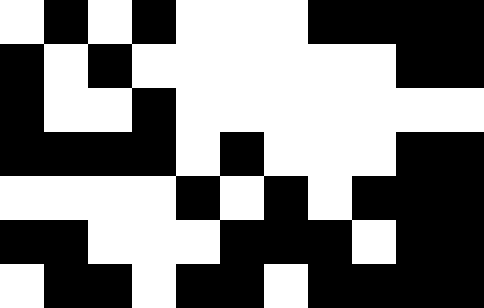[["white", "black", "white", "black", "white", "white", "white", "black", "black", "black", "black"], ["black", "white", "black", "white", "white", "white", "white", "white", "white", "black", "black"], ["black", "white", "white", "black", "white", "white", "white", "white", "white", "white", "white"], ["black", "black", "black", "black", "white", "black", "white", "white", "white", "black", "black"], ["white", "white", "white", "white", "black", "white", "black", "white", "black", "black", "black"], ["black", "black", "white", "white", "white", "black", "black", "black", "white", "black", "black"], ["white", "black", "black", "white", "black", "black", "white", "black", "black", "black", "black"]]